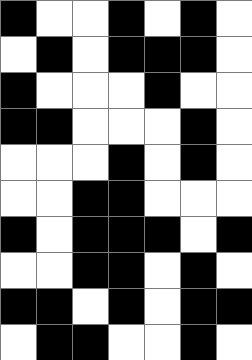[["black", "white", "white", "black", "white", "black", "white"], ["white", "black", "white", "black", "black", "black", "white"], ["black", "white", "white", "white", "black", "white", "white"], ["black", "black", "white", "white", "white", "black", "white"], ["white", "white", "white", "black", "white", "black", "white"], ["white", "white", "black", "black", "white", "white", "white"], ["black", "white", "black", "black", "black", "white", "black"], ["white", "white", "black", "black", "white", "black", "white"], ["black", "black", "white", "black", "white", "black", "black"], ["white", "black", "black", "white", "white", "black", "white"]]